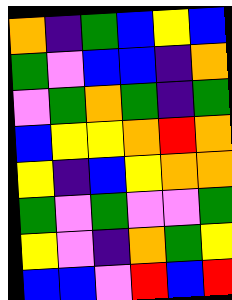[["orange", "indigo", "green", "blue", "yellow", "blue"], ["green", "violet", "blue", "blue", "indigo", "orange"], ["violet", "green", "orange", "green", "indigo", "green"], ["blue", "yellow", "yellow", "orange", "red", "orange"], ["yellow", "indigo", "blue", "yellow", "orange", "orange"], ["green", "violet", "green", "violet", "violet", "green"], ["yellow", "violet", "indigo", "orange", "green", "yellow"], ["blue", "blue", "violet", "red", "blue", "red"]]